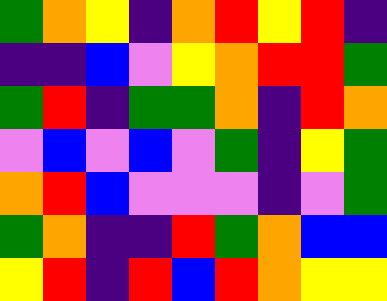[["green", "orange", "yellow", "indigo", "orange", "red", "yellow", "red", "indigo"], ["indigo", "indigo", "blue", "violet", "yellow", "orange", "red", "red", "green"], ["green", "red", "indigo", "green", "green", "orange", "indigo", "red", "orange"], ["violet", "blue", "violet", "blue", "violet", "green", "indigo", "yellow", "green"], ["orange", "red", "blue", "violet", "violet", "violet", "indigo", "violet", "green"], ["green", "orange", "indigo", "indigo", "red", "green", "orange", "blue", "blue"], ["yellow", "red", "indigo", "red", "blue", "red", "orange", "yellow", "yellow"]]